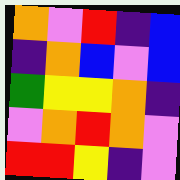[["orange", "violet", "red", "indigo", "blue"], ["indigo", "orange", "blue", "violet", "blue"], ["green", "yellow", "yellow", "orange", "indigo"], ["violet", "orange", "red", "orange", "violet"], ["red", "red", "yellow", "indigo", "violet"]]